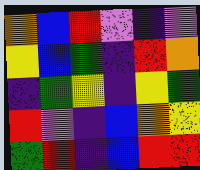[["orange", "blue", "red", "violet", "indigo", "violet"], ["yellow", "blue", "green", "indigo", "red", "orange"], ["indigo", "green", "yellow", "indigo", "yellow", "green"], ["red", "violet", "indigo", "blue", "orange", "yellow"], ["green", "red", "indigo", "blue", "red", "red"]]